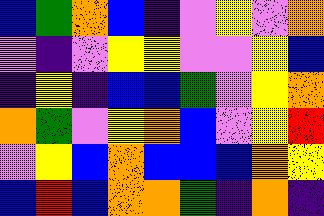[["blue", "green", "orange", "blue", "indigo", "violet", "yellow", "violet", "orange"], ["violet", "indigo", "violet", "yellow", "yellow", "violet", "violet", "yellow", "blue"], ["indigo", "yellow", "indigo", "blue", "blue", "green", "violet", "yellow", "orange"], ["orange", "green", "violet", "yellow", "orange", "blue", "violet", "yellow", "red"], ["violet", "yellow", "blue", "orange", "blue", "blue", "blue", "orange", "yellow"], ["blue", "red", "blue", "orange", "orange", "green", "indigo", "orange", "indigo"]]